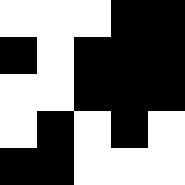[["white", "white", "white", "black", "black"], ["black", "white", "black", "black", "black"], ["white", "white", "black", "black", "black"], ["white", "black", "white", "black", "white"], ["black", "black", "white", "white", "white"]]